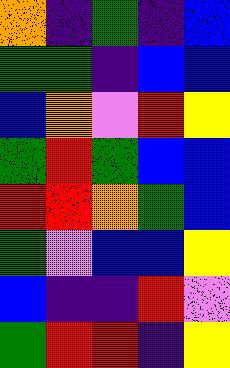[["orange", "indigo", "green", "indigo", "blue"], ["green", "green", "indigo", "blue", "blue"], ["blue", "orange", "violet", "red", "yellow"], ["green", "red", "green", "blue", "blue"], ["red", "red", "orange", "green", "blue"], ["green", "violet", "blue", "blue", "yellow"], ["blue", "indigo", "indigo", "red", "violet"], ["green", "red", "red", "indigo", "yellow"]]